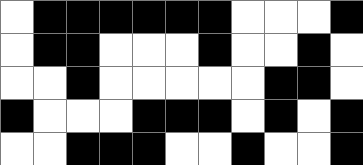[["white", "black", "black", "black", "black", "black", "black", "white", "white", "white", "black"], ["white", "black", "black", "white", "white", "white", "black", "white", "white", "black", "white"], ["white", "white", "black", "white", "white", "white", "white", "white", "black", "black", "white"], ["black", "white", "white", "white", "black", "black", "black", "white", "black", "white", "black"], ["white", "white", "black", "black", "black", "white", "white", "black", "white", "white", "black"]]